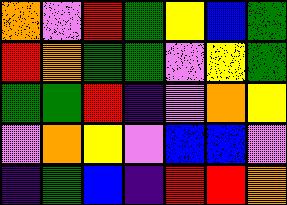[["orange", "violet", "red", "green", "yellow", "blue", "green"], ["red", "orange", "green", "green", "violet", "yellow", "green"], ["green", "green", "red", "indigo", "violet", "orange", "yellow"], ["violet", "orange", "yellow", "violet", "blue", "blue", "violet"], ["indigo", "green", "blue", "indigo", "red", "red", "orange"]]